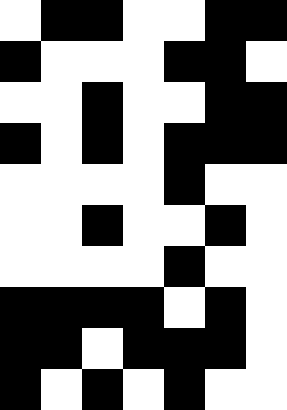[["white", "black", "black", "white", "white", "black", "black"], ["black", "white", "white", "white", "black", "black", "white"], ["white", "white", "black", "white", "white", "black", "black"], ["black", "white", "black", "white", "black", "black", "black"], ["white", "white", "white", "white", "black", "white", "white"], ["white", "white", "black", "white", "white", "black", "white"], ["white", "white", "white", "white", "black", "white", "white"], ["black", "black", "black", "black", "white", "black", "white"], ["black", "black", "white", "black", "black", "black", "white"], ["black", "white", "black", "white", "black", "white", "white"]]